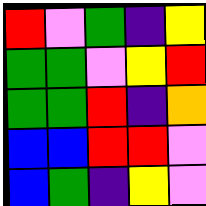[["red", "violet", "green", "indigo", "yellow"], ["green", "green", "violet", "yellow", "red"], ["green", "green", "red", "indigo", "orange"], ["blue", "blue", "red", "red", "violet"], ["blue", "green", "indigo", "yellow", "violet"]]